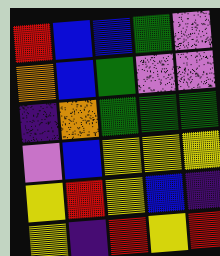[["red", "blue", "blue", "green", "violet"], ["orange", "blue", "green", "violet", "violet"], ["indigo", "orange", "green", "green", "green"], ["violet", "blue", "yellow", "yellow", "yellow"], ["yellow", "red", "yellow", "blue", "indigo"], ["yellow", "indigo", "red", "yellow", "red"]]